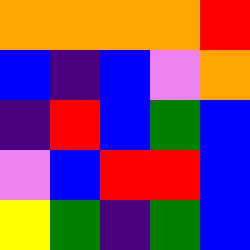[["orange", "orange", "orange", "orange", "red"], ["blue", "indigo", "blue", "violet", "orange"], ["indigo", "red", "blue", "green", "blue"], ["violet", "blue", "red", "red", "blue"], ["yellow", "green", "indigo", "green", "blue"]]